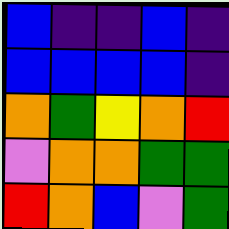[["blue", "indigo", "indigo", "blue", "indigo"], ["blue", "blue", "blue", "blue", "indigo"], ["orange", "green", "yellow", "orange", "red"], ["violet", "orange", "orange", "green", "green"], ["red", "orange", "blue", "violet", "green"]]